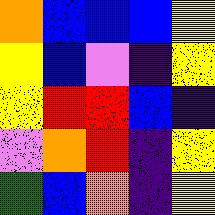[["orange", "blue", "blue", "blue", "yellow"], ["yellow", "blue", "violet", "indigo", "yellow"], ["yellow", "red", "red", "blue", "indigo"], ["violet", "orange", "red", "indigo", "yellow"], ["green", "blue", "orange", "indigo", "yellow"]]